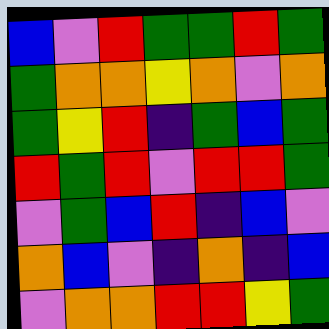[["blue", "violet", "red", "green", "green", "red", "green"], ["green", "orange", "orange", "yellow", "orange", "violet", "orange"], ["green", "yellow", "red", "indigo", "green", "blue", "green"], ["red", "green", "red", "violet", "red", "red", "green"], ["violet", "green", "blue", "red", "indigo", "blue", "violet"], ["orange", "blue", "violet", "indigo", "orange", "indigo", "blue"], ["violet", "orange", "orange", "red", "red", "yellow", "green"]]